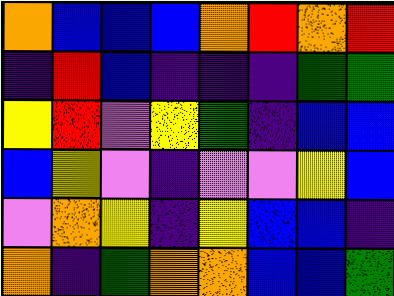[["orange", "blue", "blue", "blue", "orange", "red", "orange", "red"], ["indigo", "red", "blue", "indigo", "indigo", "indigo", "green", "green"], ["yellow", "red", "violet", "yellow", "green", "indigo", "blue", "blue"], ["blue", "yellow", "violet", "indigo", "violet", "violet", "yellow", "blue"], ["violet", "orange", "yellow", "indigo", "yellow", "blue", "blue", "indigo"], ["orange", "indigo", "green", "orange", "orange", "blue", "blue", "green"]]